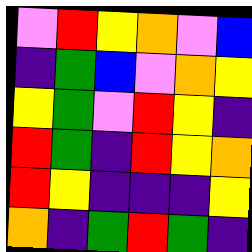[["violet", "red", "yellow", "orange", "violet", "blue"], ["indigo", "green", "blue", "violet", "orange", "yellow"], ["yellow", "green", "violet", "red", "yellow", "indigo"], ["red", "green", "indigo", "red", "yellow", "orange"], ["red", "yellow", "indigo", "indigo", "indigo", "yellow"], ["orange", "indigo", "green", "red", "green", "indigo"]]